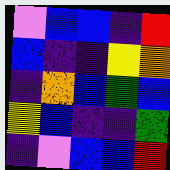[["violet", "blue", "blue", "indigo", "red"], ["blue", "indigo", "indigo", "yellow", "orange"], ["indigo", "orange", "blue", "green", "blue"], ["yellow", "blue", "indigo", "indigo", "green"], ["indigo", "violet", "blue", "blue", "red"]]